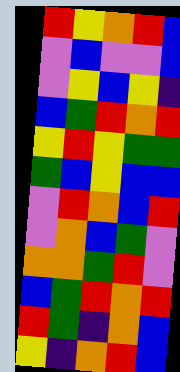[["red", "yellow", "orange", "red", "blue"], ["violet", "blue", "violet", "violet", "blue"], ["violet", "yellow", "blue", "yellow", "indigo"], ["blue", "green", "red", "orange", "red"], ["yellow", "red", "yellow", "green", "green"], ["green", "blue", "yellow", "blue", "blue"], ["violet", "red", "orange", "blue", "red"], ["violet", "orange", "blue", "green", "violet"], ["orange", "orange", "green", "red", "violet"], ["blue", "green", "red", "orange", "red"], ["red", "green", "indigo", "orange", "blue"], ["yellow", "indigo", "orange", "red", "blue"]]